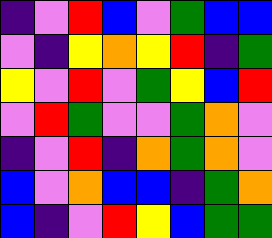[["indigo", "violet", "red", "blue", "violet", "green", "blue", "blue"], ["violet", "indigo", "yellow", "orange", "yellow", "red", "indigo", "green"], ["yellow", "violet", "red", "violet", "green", "yellow", "blue", "red"], ["violet", "red", "green", "violet", "violet", "green", "orange", "violet"], ["indigo", "violet", "red", "indigo", "orange", "green", "orange", "violet"], ["blue", "violet", "orange", "blue", "blue", "indigo", "green", "orange"], ["blue", "indigo", "violet", "red", "yellow", "blue", "green", "green"]]